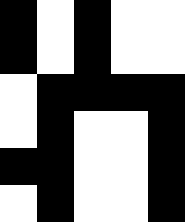[["black", "white", "black", "white", "white"], ["black", "white", "black", "white", "white"], ["white", "black", "black", "black", "black"], ["white", "black", "white", "white", "black"], ["black", "black", "white", "white", "black"], ["white", "black", "white", "white", "black"]]